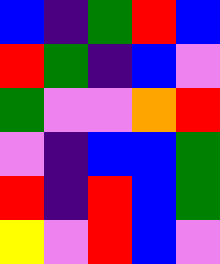[["blue", "indigo", "green", "red", "blue"], ["red", "green", "indigo", "blue", "violet"], ["green", "violet", "violet", "orange", "red"], ["violet", "indigo", "blue", "blue", "green"], ["red", "indigo", "red", "blue", "green"], ["yellow", "violet", "red", "blue", "violet"]]